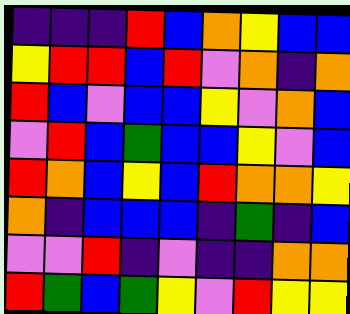[["indigo", "indigo", "indigo", "red", "blue", "orange", "yellow", "blue", "blue"], ["yellow", "red", "red", "blue", "red", "violet", "orange", "indigo", "orange"], ["red", "blue", "violet", "blue", "blue", "yellow", "violet", "orange", "blue"], ["violet", "red", "blue", "green", "blue", "blue", "yellow", "violet", "blue"], ["red", "orange", "blue", "yellow", "blue", "red", "orange", "orange", "yellow"], ["orange", "indigo", "blue", "blue", "blue", "indigo", "green", "indigo", "blue"], ["violet", "violet", "red", "indigo", "violet", "indigo", "indigo", "orange", "orange"], ["red", "green", "blue", "green", "yellow", "violet", "red", "yellow", "yellow"]]